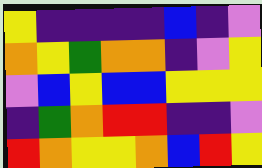[["yellow", "indigo", "indigo", "indigo", "indigo", "blue", "indigo", "violet"], ["orange", "yellow", "green", "orange", "orange", "indigo", "violet", "yellow"], ["violet", "blue", "yellow", "blue", "blue", "yellow", "yellow", "yellow"], ["indigo", "green", "orange", "red", "red", "indigo", "indigo", "violet"], ["red", "orange", "yellow", "yellow", "orange", "blue", "red", "yellow"]]